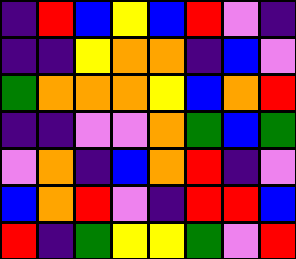[["indigo", "red", "blue", "yellow", "blue", "red", "violet", "indigo"], ["indigo", "indigo", "yellow", "orange", "orange", "indigo", "blue", "violet"], ["green", "orange", "orange", "orange", "yellow", "blue", "orange", "red"], ["indigo", "indigo", "violet", "violet", "orange", "green", "blue", "green"], ["violet", "orange", "indigo", "blue", "orange", "red", "indigo", "violet"], ["blue", "orange", "red", "violet", "indigo", "red", "red", "blue"], ["red", "indigo", "green", "yellow", "yellow", "green", "violet", "red"]]